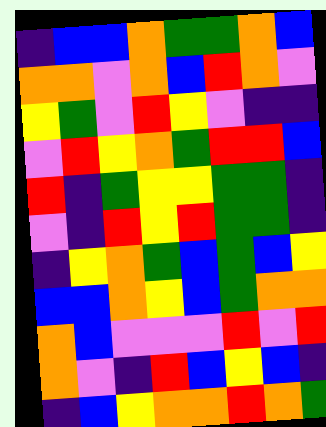[["indigo", "blue", "blue", "orange", "green", "green", "orange", "blue"], ["orange", "orange", "violet", "orange", "blue", "red", "orange", "violet"], ["yellow", "green", "violet", "red", "yellow", "violet", "indigo", "indigo"], ["violet", "red", "yellow", "orange", "green", "red", "red", "blue"], ["red", "indigo", "green", "yellow", "yellow", "green", "green", "indigo"], ["violet", "indigo", "red", "yellow", "red", "green", "green", "indigo"], ["indigo", "yellow", "orange", "green", "blue", "green", "blue", "yellow"], ["blue", "blue", "orange", "yellow", "blue", "green", "orange", "orange"], ["orange", "blue", "violet", "violet", "violet", "red", "violet", "red"], ["orange", "violet", "indigo", "red", "blue", "yellow", "blue", "indigo"], ["indigo", "blue", "yellow", "orange", "orange", "red", "orange", "green"]]